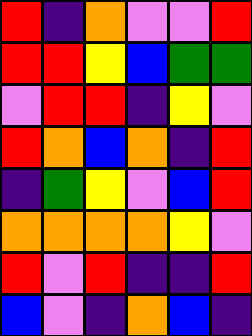[["red", "indigo", "orange", "violet", "violet", "red"], ["red", "red", "yellow", "blue", "green", "green"], ["violet", "red", "red", "indigo", "yellow", "violet"], ["red", "orange", "blue", "orange", "indigo", "red"], ["indigo", "green", "yellow", "violet", "blue", "red"], ["orange", "orange", "orange", "orange", "yellow", "violet"], ["red", "violet", "red", "indigo", "indigo", "red"], ["blue", "violet", "indigo", "orange", "blue", "indigo"]]